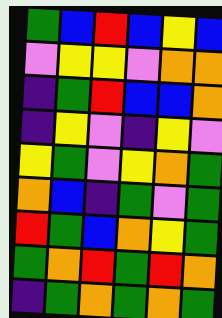[["green", "blue", "red", "blue", "yellow", "blue"], ["violet", "yellow", "yellow", "violet", "orange", "orange"], ["indigo", "green", "red", "blue", "blue", "orange"], ["indigo", "yellow", "violet", "indigo", "yellow", "violet"], ["yellow", "green", "violet", "yellow", "orange", "green"], ["orange", "blue", "indigo", "green", "violet", "green"], ["red", "green", "blue", "orange", "yellow", "green"], ["green", "orange", "red", "green", "red", "orange"], ["indigo", "green", "orange", "green", "orange", "green"]]